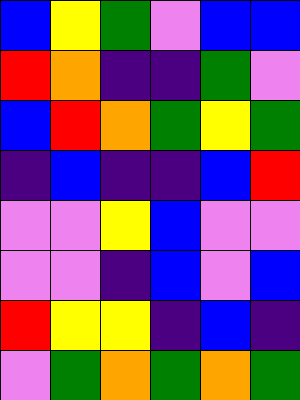[["blue", "yellow", "green", "violet", "blue", "blue"], ["red", "orange", "indigo", "indigo", "green", "violet"], ["blue", "red", "orange", "green", "yellow", "green"], ["indigo", "blue", "indigo", "indigo", "blue", "red"], ["violet", "violet", "yellow", "blue", "violet", "violet"], ["violet", "violet", "indigo", "blue", "violet", "blue"], ["red", "yellow", "yellow", "indigo", "blue", "indigo"], ["violet", "green", "orange", "green", "orange", "green"]]